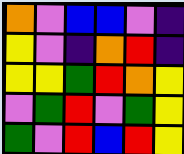[["orange", "violet", "blue", "blue", "violet", "indigo"], ["yellow", "violet", "indigo", "orange", "red", "indigo"], ["yellow", "yellow", "green", "red", "orange", "yellow"], ["violet", "green", "red", "violet", "green", "yellow"], ["green", "violet", "red", "blue", "red", "yellow"]]